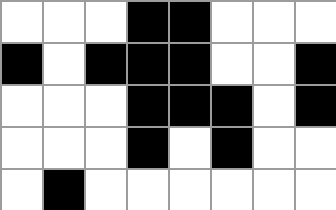[["white", "white", "white", "black", "black", "white", "white", "white"], ["black", "white", "black", "black", "black", "white", "white", "black"], ["white", "white", "white", "black", "black", "black", "white", "black"], ["white", "white", "white", "black", "white", "black", "white", "white"], ["white", "black", "white", "white", "white", "white", "white", "white"]]